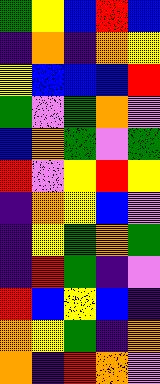[["green", "yellow", "blue", "red", "blue"], ["indigo", "orange", "indigo", "orange", "yellow"], ["yellow", "blue", "blue", "blue", "red"], ["green", "violet", "green", "orange", "violet"], ["blue", "orange", "green", "violet", "green"], ["red", "violet", "yellow", "red", "yellow"], ["indigo", "orange", "yellow", "blue", "violet"], ["indigo", "yellow", "green", "orange", "green"], ["indigo", "red", "green", "indigo", "violet"], ["red", "blue", "yellow", "blue", "indigo"], ["orange", "yellow", "green", "indigo", "orange"], ["orange", "indigo", "red", "orange", "violet"]]